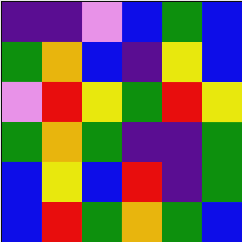[["indigo", "indigo", "violet", "blue", "green", "blue"], ["green", "orange", "blue", "indigo", "yellow", "blue"], ["violet", "red", "yellow", "green", "red", "yellow"], ["green", "orange", "green", "indigo", "indigo", "green"], ["blue", "yellow", "blue", "red", "indigo", "green"], ["blue", "red", "green", "orange", "green", "blue"]]